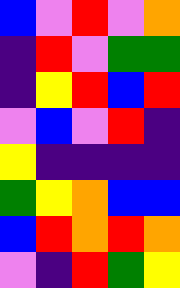[["blue", "violet", "red", "violet", "orange"], ["indigo", "red", "violet", "green", "green"], ["indigo", "yellow", "red", "blue", "red"], ["violet", "blue", "violet", "red", "indigo"], ["yellow", "indigo", "indigo", "indigo", "indigo"], ["green", "yellow", "orange", "blue", "blue"], ["blue", "red", "orange", "red", "orange"], ["violet", "indigo", "red", "green", "yellow"]]